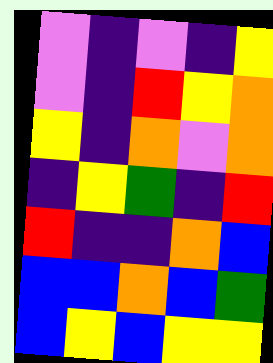[["violet", "indigo", "violet", "indigo", "yellow"], ["violet", "indigo", "red", "yellow", "orange"], ["yellow", "indigo", "orange", "violet", "orange"], ["indigo", "yellow", "green", "indigo", "red"], ["red", "indigo", "indigo", "orange", "blue"], ["blue", "blue", "orange", "blue", "green"], ["blue", "yellow", "blue", "yellow", "yellow"]]